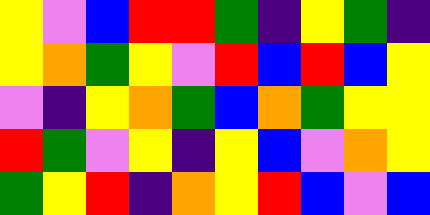[["yellow", "violet", "blue", "red", "red", "green", "indigo", "yellow", "green", "indigo"], ["yellow", "orange", "green", "yellow", "violet", "red", "blue", "red", "blue", "yellow"], ["violet", "indigo", "yellow", "orange", "green", "blue", "orange", "green", "yellow", "yellow"], ["red", "green", "violet", "yellow", "indigo", "yellow", "blue", "violet", "orange", "yellow"], ["green", "yellow", "red", "indigo", "orange", "yellow", "red", "blue", "violet", "blue"]]